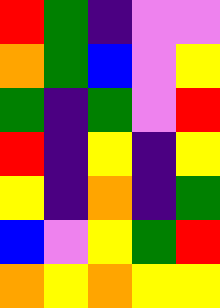[["red", "green", "indigo", "violet", "violet"], ["orange", "green", "blue", "violet", "yellow"], ["green", "indigo", "green", "violet", "red"], ["red", "indigo", "yellow", "indigo", "yellow"], ["yellow", "indigo", "orange", "indigo", "green"], ["blue", "violet", "yellow", "green", "red"], ["orange", "yellow", "orange", "yellow", "yellow"]]